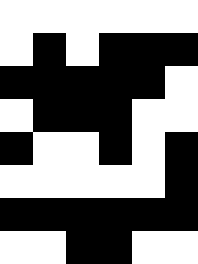[["white", "white", "white", "white", "white", "white"], ["white", "black", "white", "black", "black", "black"], ["black", "black", "black", "black", "black", "white"], ["white", "black", "black", "black", "white", "white"], ["black", "white", "white", "black", "white", "black"], ["white", "white", "white", "white", "white", "black"], ["black", "black", "black", "black", "black", "black"], ["white", "white", "black", "black", "white", "white"]]